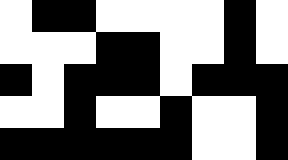[["white", "black", "black", "white", "white", "white", "white", "black", "white"], ["white", "white", "white", "black", "black", "white", "white", "black", "white"], ["black", "white", "black", "black", "black", "white", "black", "black", "black"], ["white", "white", "black", "white", "white", "black", "white", "white", "black"], ["black", "black", "black", "black", "black", "black", "white", "white", "black"]]